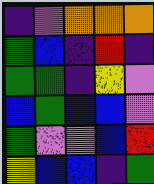[["indigo", "violet", "orange", "orange", "orange"], ["green", "blue", "indigo", "red", "indigo"], ["green", "green", "indigo", "yellow", "violet"], ["blue", "green", "blue", "blue", "violet"], ["green", "violet", "violet", "blue", "red"], ["yellow", "blue", "blue", "indigo", "green"]]